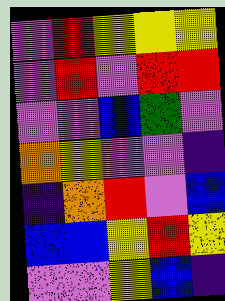[["violet", "red", "yellow", "yellow", "yellow"], ["violet", "red", "violet", "red", "red"], ["violet", "violet", "blue", "green", "violet"], ["orange", "yellow", "violet", "violet", "indigo"], ["indigo", "orange", "red", "violet", "blue"], ["blue", "blue", "yellow", "red", "yellow"], ["violet", "violet", "yellow", "blue", "indigo"]]